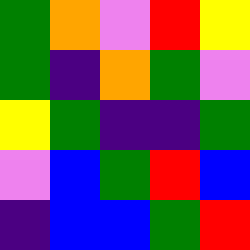[["green", "orange", "violet", "red", "yellow"], ["green", "indigo", "orange", "green", "violet"], ["yellow", "green", "indigo", "indigo", "green"], ["violet", "blue", "green", "red", "blue"], ["indigo", "blue", "blue", "green", "red"]]